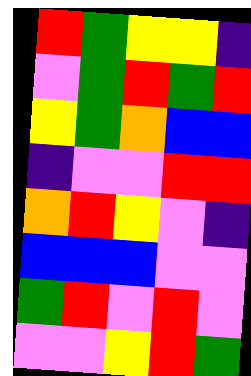[["red", "green", "yellow", "yellow", "indigo"], ["violet", "green", "red", "green", "red"], ["yellow", "green", "orange", "blue", "blue"], ["indigo", "violet", "violet", "red", "red"], ["orange", "red", "yellow", "violet", "indigo"], ["blue", "blue", "blue", "violet", "violet"], ["green", "red", "violet", "red", "violet"], ["violet", "violet", "yellow", "red", "green"]]